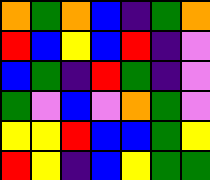[["orange", "green", "orange", "blue", "indigo", "green", "orange"], ["red", "blue", "yellow", "blue", "red", "indigo", "violet"], ["blue", "green", "indigo", "red", "green", "indigo", "violet"], ["green", "violet", "blue", "violet", "orange", "green", "violet"], ["yellow", "yellow", "red", "blue", "blue", "green", "yellow"], ["red", "yellow", "indigo", "blue", "yellow", "green", "green"]]